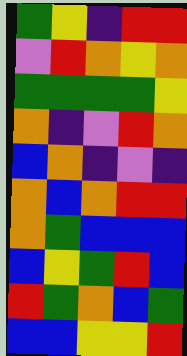[["green", "yellow", "indigo", "red", "red"], ["violet", "red", "orange", "yellow", "orange"], ["green", "green", "green", "green", "yellow"], ["orange", "indigo", "violet", "red", "orange"], ["blue", "orange", "indigo", "violet", "indigo"], ["orange", "blue", "orange", "red", "red"], ["orange", "green", "blue", "blue", "blue"], ["blue", "yellow", "green", "red", "blue"], ["red", "green", "orange", "blue", "green"], ["blue", "blue", "yellow", "yellow", "red"]]